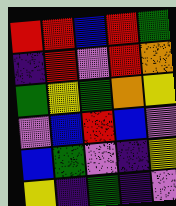[["red", "red", "blue", "red", "green"], ["indigo", "red", "violet", "red", "orange"], ["green", "yellow", "green", "orange", "yellow"], ["violet", "blue", "red", "blue", "violet"], ["blue", "green", "violet", "indigo", "yellow"], ["yellow", "indigo", "green", "indigo", "violet"]]